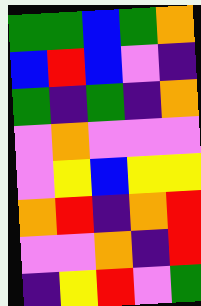[["green", "green", "blue", "green", "orange"], ["blue", "red", "blue", "violet", "indigo"], ["green", "indigo", "green", "indigo", "orange"], ["violet", "orange", "violet", "violet", "violet"], ["violet", "yellow", "blue", "yellow", "yellow"], ["orange", "red", "indigo", "orange", "red"], ["violet", "violet", "orange", "indigo", "red"], ["indigo", "yellow", "red", "violet", "green"]]